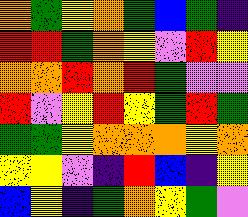[["orange", "green", "yellow", "orange", "green", "blue", "green", "indigo"], ["red", "red", "green", "orange", "yellow", "violet", "red", "yellow"], ["orange", "orange", "red", "orange", "red", "green", "violet", "violet"], ["red", "violet", "yellow", "red", "yellow", "green", "red", "green"], ["green", "green", "yellow", "orange", "orange", "orange", "yellow", "orange"], ["yellow", "yellow", "violet", "indigo", "red", "blue", "indigo", "yellow"], ["blue", "yellow", "indigo", "green", "orange", "yellow", "green", "violet"]]